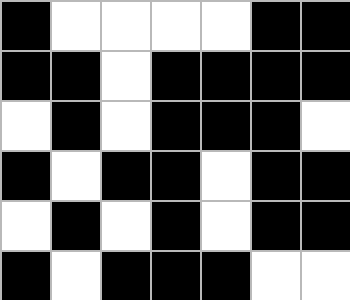[["black", "white", "white", "white", "white", "black", "black"], ["black", "black", "white", "black", "black", "black", "black"], ["white", "black", "white", "black", "black", "black", "white"], ["black", "white", "black", "black", "white", "black", "black"], ["white", "black", "white", "black", "white", "black", "black"], ["black", "white", "black", "black", "black", "white", "white"]]